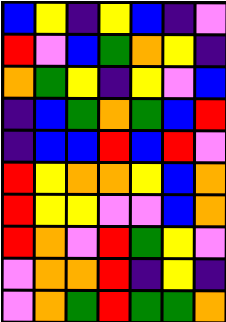[["blue", "yellow", "indigo", "yellow", "blue", "indigo", "violet"], ["red", "violet", "blue", "green", "orange", "yellow", "indigo"], ["orange", "green", "yellow", "indigo", "yellow", "violet", "blue"], ["indigo", "blue", "green", "orange", "green", "blue", "red"], ["indigo", "blue", "blue", "red", "blue", "red", "violet"], ["red", "yellow", "orange", "orange", "yellow", "blue", "orange"], ["red", "yellow", "yellow", "violet", "violet", "blue", "orange"], ["red", "orange", "violet", "red", "green", "yellow", "violet"], ["violet", "orange", "orange", "red", "indigo", "yellow", "indigo"], ["violet", "orange", "green", "red", "green", "green", "orange"]]